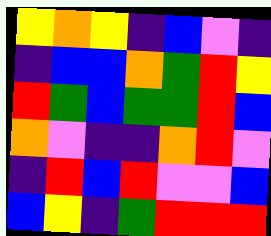[["yellow", "orange", "yellow", "indigo", "blue", "violet", "indigo"], ["indigo", "blue", "blue", "orange", "green", "red", "yellow"], ["red", "green", "blue", "green", "green", "red", "blue"], ["orange", "violet", "indigo", "indigo", "orange", "red", "violet"], ["indigo", "red", "blue", "red", "violet", "violet", "blue"], ["blue", "yellow", "indigo", "green", "red", "red", "red"]]